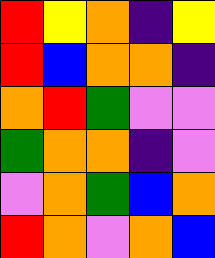[["red", "yellow", "orange", "indigo", "yellow"], ["red", "blue", "orange", "orange", "indigo"], ["orange", "red", "green", "violet", "violet"], ["green", "orange", "orange", "indigo", "violet"], ["violet", "orange", "green", "blue", "orange"], ["red", "orange", "violet", "orange", "blue"]]